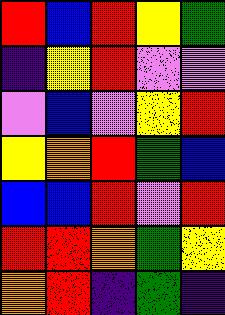[["red", "blue", "red", "yellow", "green"], ["indigo", "yellow", "red", "violet", "violet"], ["violet", "blue", "violet", "yellow", "red"], ["yellow", "orange", "red", "green", "blue"], ["blue", "blue", "red", "violet", "red"], ["red", "red", "orange", "green", "yellow"], ["orange", "red", "indigo", "green", "indigo"]]